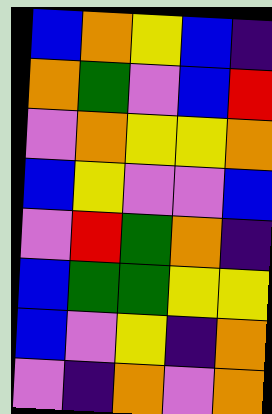[["blue", "orange", "yellow", "blue", "indigo"], ["orange", "green", "violet", "blue", "red"], ["violet", "orange", "yellow", "yellow", "orange"], ["blue", "yellow", "violet", "violet", "blue"], ["violet", "red", "green", "orange", "indigo"], ["blue", "green", "green", "yellow", "yellow"], ["blue", "violet", "yellow", "indigo", "orange"], ["violet", "indigo", "orange", "violet", "orange"]]